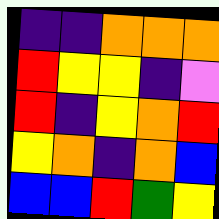[["indigo", "indigo", "orange", "orange", "orange"], ["red", "yellow", "yellow", "indigo", "violet"], ["red", "indigo", "yellow", "orange", "red"], ["yellow", "orange", "indigo", "orange", "blue"], ["blue", "blue", "red", "green", "yellow"]]